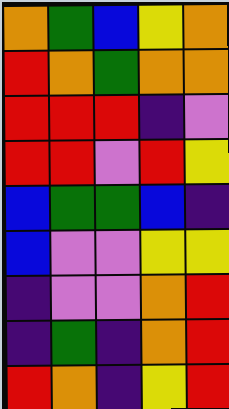[["orange", "green", "blue", "yellow", "orange"], ["red", "orange", "green", "orange", "orange"], ["red", "red", "red", "indigo", "violet"], ["red", "red", "violet", "red", "yellow"], ["blue", "green", "green", "blue", "indigo"], ["blue", "violet", "violet", "yellow", "yellow"], ["indigo", "violet", "violet", "orange", "red"], ["indigo", "green", "indigo", "orange", "red"], ["red", "orange", "indigo", "yellow", "red"]]